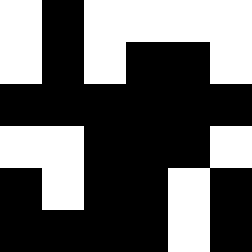[["white", "black", "white", "white", "white", "white"], ["white", "black", "white", "black", "black", "white"], ["black", "black", "black", "black", "black", "black"], ["white", "white", "black", "black", "black", "white"], ["black", "white", "black", "black", "white", "black"], ["black", "black", "black", "black", "white", "black"]]